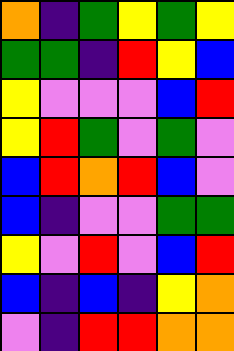[["orange", "indigo", "green", "yellow", "green", "yellow"], ["green", "green", "indigo", "red", "yellow", "blue"], ["yellow", "violet", "violet", "violet", "blue", "red"], ["yellow", "red", "green", "violet", "green", "violet"], ["blue", "red", "orange", "red", "blue", "violet"], ["blue", "indigo", "violet", "violet", "green", "green"], ["yellow", "violet", "red", "violet", "blue", "red"], ["blue", "indigo", "blue", "indigo", "yellow", "orange"], ["violet", "indigo", "red", "red", "orange", "orange"]]